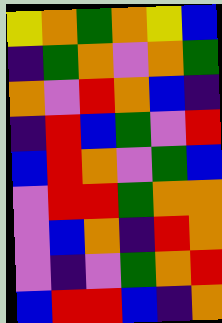[["yellow", "orange", "green", "orange", "yellow", "blue"], ["indigo", "green", "orange", "violet", "orange", "green"], ["orange", "violet", "red", "orange", "blue", "indigo"], ["indigo", "red", "blue", "green", "violet", "red"], ["blue", "red", "orange", "violet", "green", "blue"], ["violet", "red", "red", "green", "orange", "orange"], ["violet", "blue", "orange", "indigo", "red", "orange"], ["violet", "indigo", "violet", "green", "orange", "red"], ["blue", "red", "red", "blue", "indigo", "orange"]]